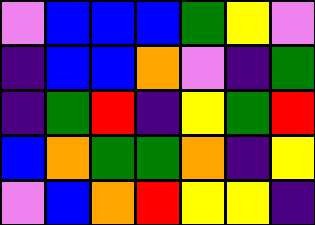[["violet", "blue", "blue", "blue", "green", "yellow", "violet"], ["indigo", "blue", "blue", "orange", "violet", "indigo", "green"], ["indigo", "green", "red", "indigo", "yellow", "green", "red"], ["blue", "orange", "green", "green", "orange", "indigo", "yellow"], ["violet", "blue", "orange", "red", "yellow", "yellow", "indigo"]]